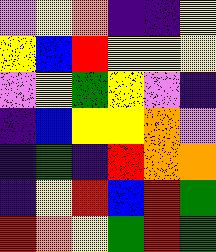[["violet", "yellow", "orange", "indigo", "indigo", "yellow"], ["yellow", "blue", "red", "yellow", "yellow", "yellow"], ["violet", "yellow", "green", "yellow", "violet", "indigo"], ["indigo", "blue", "yellow", "yellow", "orange", "violet"], ["indigo", "green", "indigo", "red", "orange", "orange"], ["indigo", "yellow", "red", "blue", "red", "green"], ["red", "orange", "yellow", "green", "red", "green"]]